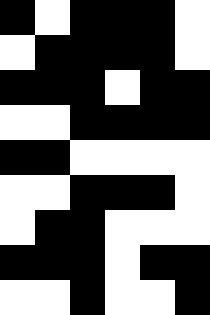[["black", "white", "black", "black", "black", "white"], ["white", "black", "black", "black", "black", "white"], ["black", "black", "black", "white", "black", "black"], ["white", "white", "black", "black", "black", "black"], ["black", "black", "white", "white", "white", "white"], ["white", "white", "black", "black", "black", "white"], ["white", "black", "black", "white", "white", "white"], ["black", "black", "black", "white", "black", "black"], ["white", "white", "black", "white", "white", "black"]]